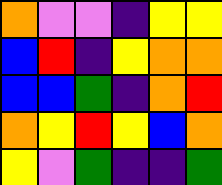[["orange", "violet", "violet", "indigo", "yellow", "yellow"], ["blue", "red", "indigo", "yellow", "orange", "orange"], ["blue", "blue", "green", "indigo", "orange", "red"], ["orange", "yellow", "red", "yellow", "blue", "orange"], ["yellow", "violet", "green", "indigo", "indigo", "green"]]